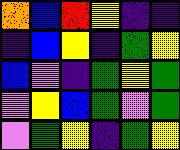[["orange", "blue", "red", "yellow", "indigo", "indigo"], ["indigo", "blue", "yellow", "indigo", "green", "yellow"], ["blue", "violet", "indigo", "green", "yellow", "green"], ["violet", "yellow", "blue", "green", "violet", "green"], ["violet", "green", "yellow", "indigo", "green", "yellow"]]